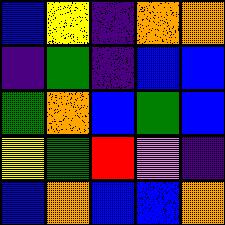[["blue", "yellow", "indigo", "orange", "orange"], ["indigo", "green", "indigo", "blue", "blue"], ["green", "orange", "blue", "green", "blue"], ["yellow", "green", "red", "violet", "indigo"], ["blue", "orange", "blue", "blue", "orange"]]